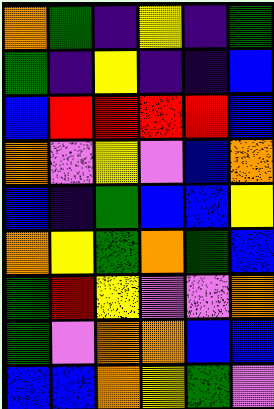[["orange", "green", "indigo", "yellow", "indigo", "green"], ["green", "indigo", "yellow", "indigo", "indigo", "blue"], ["blue", "red", "red", "red", "red", "blue"], ["orange", "violet", "yellow", "violet", "blue", "orange"], ["blue", "indigo", "green", "blue", "blue", "yellow"], ["orange", "yellow", "green", "orange", "green", "blue"], ["green", "red", "yellow", "violet", "violet", "orange"], ["green", "violet", "orange", "orange", "blue", "blue"], ["blue", "blue", "orange", "yellow", "green", "violet"]]